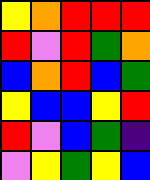[["yellow", "orange", "red", "red", "red"], ["red", "violet", "red", "green", "orange"], ["blue", "orange", "red", "blue", "green"], ["yellow", "blue", "blue", "yellow", "red"], ["red", "violet", "blue", "green", "indigo"], ["violet", "yellow", "green", "yellow", "blue"]]